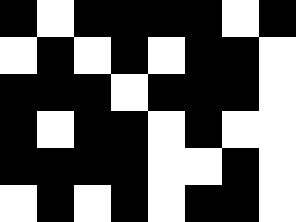[["black", "white", "black", "black", "black", "black", "white", "black"], ["white", "black", "white", "black", "white", "black", "black", "white"], ["black", "black", "black", "white", "black", "black", "black", "white"], ["black", "white", "black", "black", "white", "black", "white", "white"], ["black", "black", "black", "black", "white", "white", "black", "white"], ["white", "black", "white", "black", "white", "black", "black", "white"]]